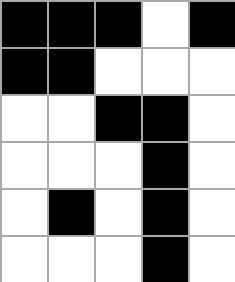[["black", "black", "black", "white", "black"], ["black", "black", "white", "white", "white"], ["white", "white", "black", "black", "white"], ["white", "white", "white", "black", "white"], ["white", "black", "white", "black", "white"], ["white", "white", "white", "black", "white"]]